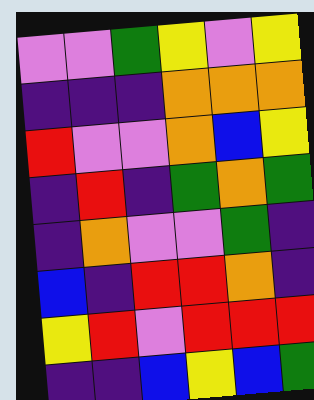[["violet", "violet", "green", "yellow", "violet", "yellow"], ["indigo", "indigo", "indigo", "orange", "orange", "orange"], ["red", "violet", "violet", "orange", "blue", "yellow"], ["indigo", "red", "indigo", "green", "orange", "green"], ["indigo", "orange", "violet", "violet", "green", "indigo"], ["blue", "indigo", "red", "red", "orange", "indigo"], ["yellow", "red", "violet", "red", "red", "red"], ["indigo", "indigo", "blue", "yellow", "blue", "green"]]